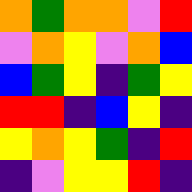[["orange", "green", "orange", "orange", "violet", "red"], ["violet", "orange", "yellow", "violet", "orange", "blue"], ["blue", "green", "yellow", "indigo", "green", "yellow"], ["red", "red", "indigo", "blue", "yellow", "indigo"], ["yellow", "orange", "yellow", "green", "indigo", "red"], ["indigo", "violet", "yellow", "yellow", "red", "indigo"]]